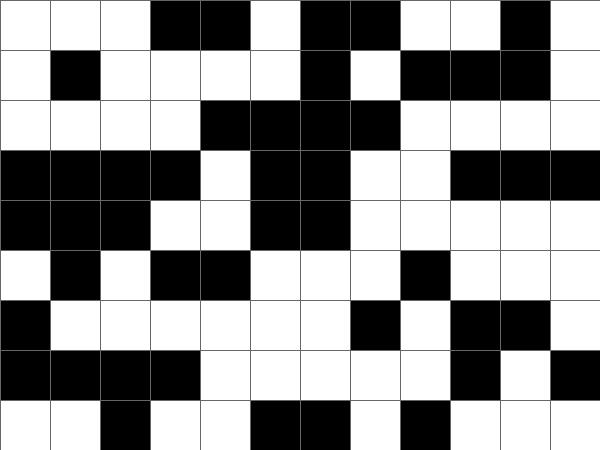[["white", "white", "white", "black", "black", "white", "black", "black", "white", "white", "black", "white"], ["white", "black", "white", "white", "white", "white", "black", "white", "black", "black", "black", "white"], ["white", "white", "white", "white", "black", "black", "black", "black", "white", "white", "white", "white"], ["black", "black", "black", "black", "white", "black", "black", "white", "white", "black", "black", "black"], ["black", "black", "black", "white", "white", "black", "black", "white", "white", "white", "white", "white"], ["white", "black", "white", "black", "black", "white", "white", "white", "black", "white", "white", "white"], ["black", "white", "white", "white", "white", "white", "white", "black", "white", "black", "black", "white"], ["black", "black", "black", "black", "white", "white", "white", "white", "white", "black", "white", "black"], ["white", "white", "black", "white", "white", "black", "black", "white", "black", "white", "white", "white"]]